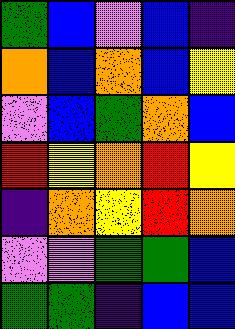[["green", "blue", "violet", "blue", "indigo"], ["orange", "blue", "orange", "blue", "yellow"], ["violet", "blue", "green", "orange", "blue"], ["red", "yellow", "orange", "red", "yellow"], ["indigo", "orange", "yellow", "red", "orange"], ["violet", "violet", "green", "green", "blue"], ["green", "green", "indigo", "blue", "blue"]]